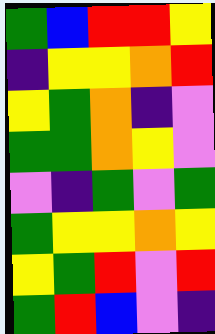[["green", "blue", "red", "red", "yellow"], ["indigo", "yellow", "yellow", "orange", "red"], ["yellow", "green", "orange", "indigo", "violet"], ["green", "green", "orange", "yellow", "violet"], ["violet", "indigo", "green", "violet", "green"], ["green", "yellow", "yellow", "orange", "yellow"], ["yellow", "green", "red", "violet", "red"], ["green", "red", "blue", "violet", "indigo"]]